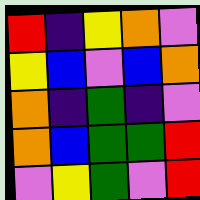[["red", "indigo", "yellow", "orange", "violet"], ["yellow", "blue", "violet", "blue", "orange"], ["orange", "indigo", "green", "indigo", "violet"], ["orange", "blue", "green", "green", "red"], ["violet", "yellow", "green", "violet", "red"]]